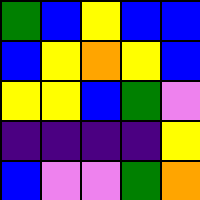[["green", "blue", "yellow", "blue", "blue"], ["blue", "yellow", "orange", "yellow", "blue"], ["yellow", "yellow", "blue", "green", "violet"], ["indigo", "indigo", "indigo", "indigo", "yellow"], ["blue", "violet", "violet", "green", "orange"]]